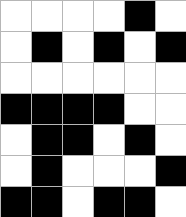[["white", "white", "white", "white", "black", "white"], ["white", "black", "white", "black", "white", "black"], ["white", "white", "white", "white", "white", "white"], ["black", "black", "black", "black", "white", "white"], ["white", "black", "black", "white", "black", "white"], ["white", "black", "white", "white", "white", "black"], ["black", "black", "white", "black", "black", "white"]]